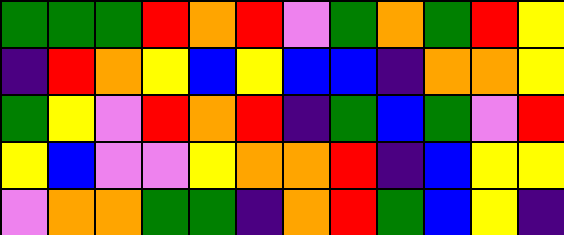[["green", "green", "green", "red", "orange", "red", "violet", "green", "orange", "green", "red", "yellow"], ["indigo", "red", "orange", "yellow", "blue", "yellow", "blue", "blue", "indigo", "orange", "orange", "yellow"], ["green", "yellow", "violet", "red", "orange", "red", "indigo", "green", "blue", "green", "violet", "red"], ["yellow", "blue", "violet", "violet", "yellow", "orange", "orange", "red", "indigo", "blue", "yellow", "yellow"], ["violet", "orange", "orange", "green", "green", "indigo", "orange", "red", "green", "blue", "yellow", "indigo"]]